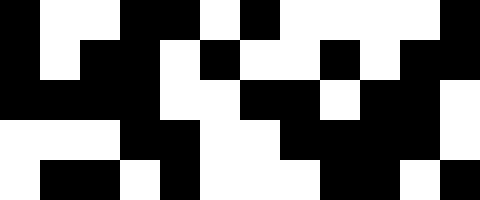[["black", "white", "white", "black", "black", "white", "black", "white", "white", "white", "white", "black"], ["black", "white", "black", "black", "white", "black", "white", "white", "black", "white", "black", "black"], ["black", "black", "black", "black", "white", "white", "black", "black", "white", "black", "black", "white"], ["white", "white", "white", "black", "black", "white", "white", "black", "black", "black", "black", "white"], ["white", "black", "black", "white", "black", "white", "white", "white", "black", "black", "white", "black"]]